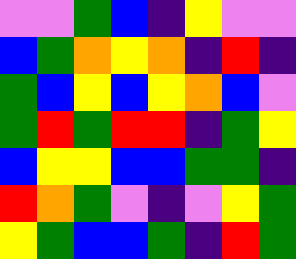[["violet", "violet", "green", "blue", "indigo", "yellow", "violet", "violet"], ["blue", "green", "orange", "yellow", "orange", "indigo", "red", "indigo"], ["green", "blue", "yellow", "blue", "yellow", "orange", "blue", "violet"], ["green", "red", "green", "red", "red", "indigo", "green", "yellow"], ["blue", "yellow", "yellow", "blue", "blue", "green", "green", "indigo"], ["red", "orange", "green", "violet", "indigo", "violet", "yellow", "green"], ["yellow", "green", "blue", "blue", "green", "indigo", "red", "green"]]